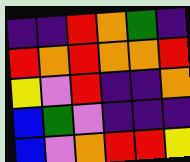[["indigo", "indigo", "red", "orange", "green", "indigo"], ["red", "orange", "red", "orange", "orange", "red"], ["yellow", "violet", "red", "indigo", "indigo", "orange"], ["blue", "green", "violet", "indigo", "indigo", "indigo"], ["blue", "violet", "orange", "red", "red", "yellow"]]